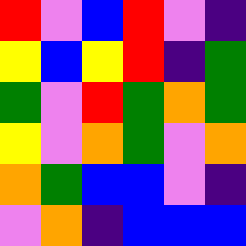[["red", "violet", "blue", "red", "violet", "indigo"], ["yellow", "blue", "yellow", "red", "indigo", "green"], ["green", "violet", "red", "green", "orange", "green"], ["yellow", "violet", "orange", "green", "violet", "orange"], ["orange", "green", "blue", "blue", "violet", "indigo"], ["violet", "orange", "indigo", "blue", "blue", "blue"]]